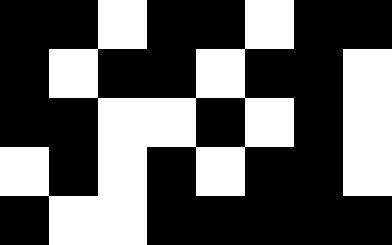[["black", "black", "white", "black", "black", "white", "black", "black"], ["black", "white", "black", "black", "white", "black", "black", "white"], ["black", "black", "white", "white", "black", "white", "black", "white"], ["white", "black", "white", "black", "white", "black", "black", "white"], ["black", "white", "white", "black", "black", "black", "black", "black"]]